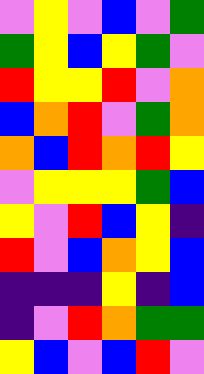[["violet", "yellow", "violet", "blue", "violet", "green"], ["green", "yellow", "blue", "yellow", "green", "violet"], ["red", "yellow", "yellow", "red", "violet", "orange"], ["blue", "orange", "red", "violet", "green", "orange"], ["orange", "blue", "red", "orange", "red", "yellow"], ["violet", "yellow", "yellow", "yellow", "green", "blue"], ["yellow", "violet", "red", "blue", "yellow", "indigo"], ["red", "violet", "blue", "orange", "yellow", "blue"], ["indigo", "indigo", "indigo", "yellow", "indigo", "blue"], ["indigo", "violet", "red", "orange", "green", "green"], ["yellow", "blue", "violet", "blue", "red", "violet"]]